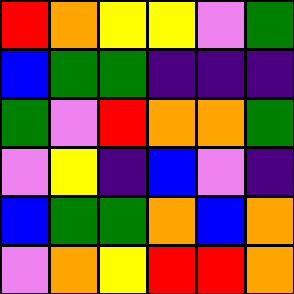[["red", "orange", "yellow", "yellow", "violet", "green"], ["blue", "green", "green", "indigo", "indigo", "indigo"], ["green", "violet", "red", "orange", "orange", "green"], ["violet", "yellow", "indigo", "blue", "violet", "indigo"], ["blue", "green", "green", "orange", "blue", "orange"], ["violet", "orange", "yellow", "red", "red", "orange"]]